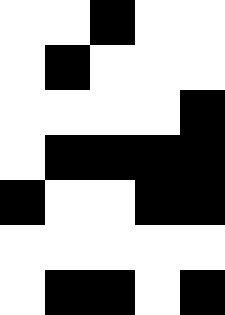[["white", "white", "black", "white", "white"], ["white", "black", "white", "white", "white"], ["white", "white", "white", "white", "black"], ["white", "black", "black", "black", "black"], ["black", "white", "white", "black", "black"], ["white", "white", "white", "white", "white"], ["white", "black", "black", "white", "black"]]